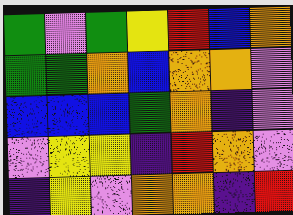[["green", "violet", "green", "yellow", "red", "blue", "orange"], ["green", "green", "orange", "blue", "orange", "orange", "violet"], ["blue", "blue", "blue", "green", "orange", "indigo", "violet"], ["violet", "yellow", "yellow", "indigo", "red", "orange", "violet"], ["indigo", "yellow", "violet", "orange", "orange", "indigo", "red"]]